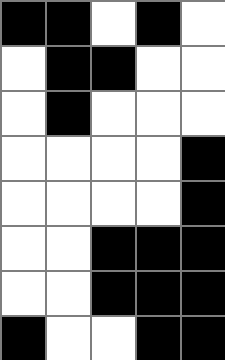[["black", "black", "white", "black", "white"], ["white", "black", "black", "white", "white"], ["white", "black", "white", "white", "white"], ["white", "white", "white", "white", "black"], ["white", "white", "white", "white", "black"], ["white", "white", "black", "black", "black"], ["white", "white", "black", "black", "black"], ["black", "white", "white", "black", "black"]]